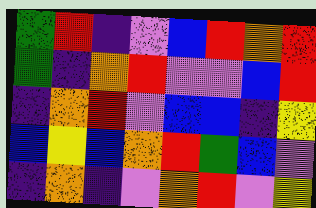[["green", "red", "indigo", "violet", "blue", "red", "orange", "red"], ["green", "indigo", "orange", "red", "violet", "violet", "blue", "red"], ["indigo", "orange", "red", "violet", "blue", "blue", "indigo", "yellow"], ["blue", "yellow", "blue", "orange", "red", "green", "blue", "violet"], ["indigo", "orange", "indigo", "violet", "orange", "red", "violet", "yellow"]]